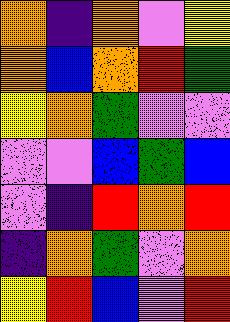[["orange", "indigo", "orange", "violet", "yellow"], ["orange", "blue", "orange", "red", "green"], ["yellow", "orange", "green", "violet", "violet"], ["violet", "violet", "blue", "green", "blue"], ["violet", "indigo", "red", "orange", "red"], ["indigo", "orange", "green", "violet", "orange"], ["yellow", "red", "blue", "violet", "red"]]